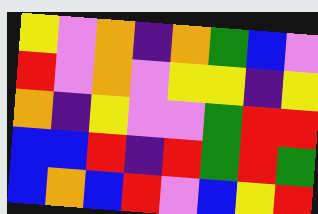[["yellow", "violet", "orange", "indigo", "orange", "green", "blue", "violet"], ["red", "violet", "orange", "violet", "yellow", "yellow", "indigo", "yellow"], ["orange", "indigo", "yellow", "violet", "violet", "green", "red", "red"], ["blue", "blue", "red", "indigo", "red", "green", "red", "green"], ["blue", "orange", "blue", "red", "violet", "blue", "yellow", "red"]]